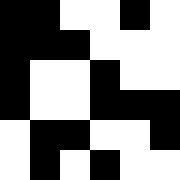[["black", "black", "white", "white", "black", "white"], ["black", "black", "black", "white", "white", "white"], ["black", "white", "white", "black", "white", "white"], ["black", "white", "white", "black", "black", "black"], ["white", "black", "black", "white", "white", "black"], ["white", "black", "white", "black", "white", "white"]]